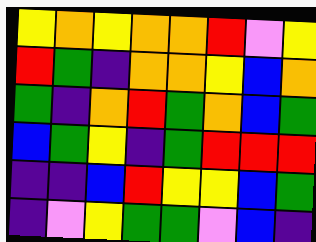[["yellow", "orange", "yellow", "orange", "orange", "red", "violet", "yellow"], ["red", "green", "indigo", "orange", "orange", "yellow", "blue", "orange"], ["green", "indigo", "orange", "red", "green", "orange", "blue", "green"], ["blue", "green", "yellow", "indigo", "green", "red", "red", "red"], ["indigo", "indigo", "blue", "red", "yellow", "yellow", "blue", "green"], ["indigo", "violet", "yellow", "green", "green", "violet", "blue", "indigo"]]